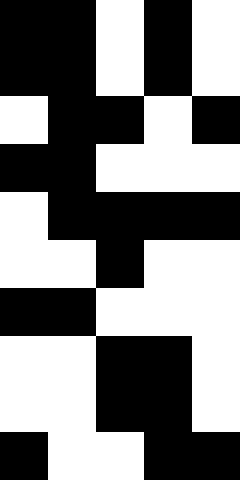[["black", "black", "white", "black", "white"], ["black", "black", "white", "black", "white"], ["white", "black", "black", "white", "black"], ["black", "black", "white", "white", "white"], ["white", "black", "black", "black", "black"], ["white", "white", "black", "white", "white"], ["black", "black", "white", "white", "white"], ["white", "white", "black", "black", "white"], ["white", "white", "black", "black", "white"], ["black", "white", "white", "black", "black"]]